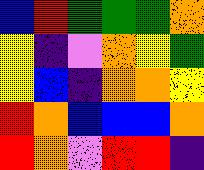[["blue", "red", "green", "green", "green", "orange"], ["yellow", "indigo", "violet", "orange", "yellow", "green"], ["yellow", "blue", "indigo", "orange", "orange", "yellow"], ["red", "orange", "blue", "blue", "blue", "orange"], ["red", "orange", "violet", "red", "red", "indigo"]]